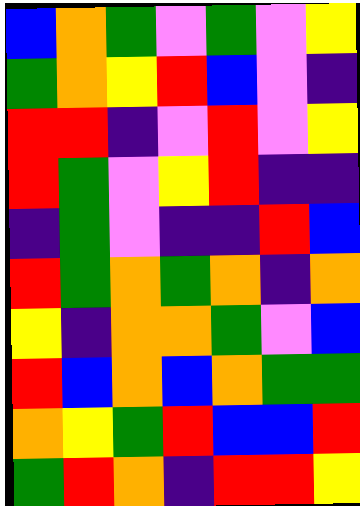[["blue", "orange", "green", "violet", "green", "violet", "yellow"], ["green", "orange", "yellow", "red", "blue", "violet", "indigo"], ["red", "red", "indigo", "violet", "red", "violet", "yellow"], ["red", "green", "violet", "yellow", "red", "indigo", "indigo"], ["indigo", "green", "violet", "indigo", "indigo", "red", "blue"], ["red", "green", "orange", "green", "orange", "indigo", "orange"], ["yellow", "indigo", "orange", "orange", "green", "violet", "blue"], ["red", "blue", "orange", "blue", "orange", "green", "green"], ["orange", "yellow", "green", "red", "blue", "blue", "red"], ["green", "red", "orange", "indigo", "red", "red", "yellow"]]